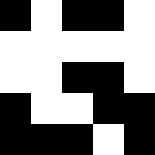[["black", "white", "black", "black", "white"], ["white", "white", "white", "white", "white"], ["white", "white", "black", "black", "white"], ["black", "white", "white", "black", "black"], ["black", "black", "black", "white", "black"]]